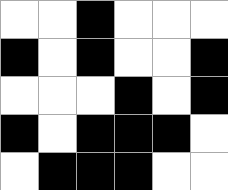[["white", "white", "black", "white", "white", "white"], ["black", "white", "black", "white", "white", "black"], ["white", "white", "white", "black", "white", "black"], ["black", "white", "black", "black", "black", "white"], ["white", "black", "black", "black", "white", "white"]]